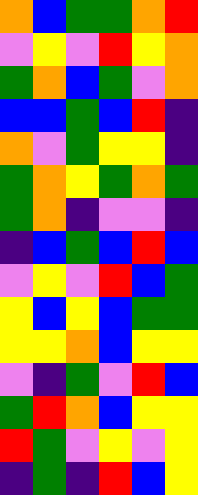[["orange", "blue", "green", "green", "orange", "red"], ["violet", "yellow", "violet", "red", "yellow", "orange"], ["green", "orange", "blue", "green", "violet", "orange"], ["blue", "blue", "green", "blue", "red", "indigo"], ["orange", "violet", "green", "yellow", "yellow", "indigo"], ["green", "orange", "yellow", "green", "orange", "green"], ["green", "orange", "indigo", "violet", "violet", "indigo"], ["indigo", "blue", "green", "blue", "red", "blue"], ["violet", "yellow", "violet", "red", "blue", "green"], ["yellow", "blue", "yellow", "blue", "green", "green"], ["yellow", "yellow", "orange", "blue", "yellow", "yellow"], ["violet", "indigo", "green", "violet", "red", "blue"], ["green", "red", "orange", "blue", "yellow", "yellow"], ["red", "green", "violet", "yellow", "violet", "yellow"], ["indigo", "green", "indigo", "red", "blue", "yellow"]]